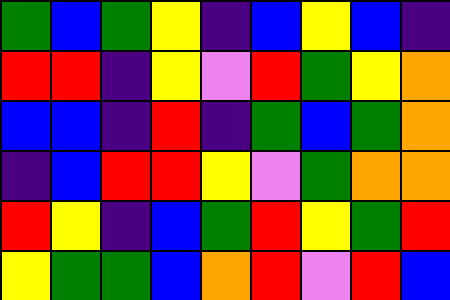[["green", "blue", "green", "yellow", "indigo", "blue", "yellow", "blue", "indigo"], ["red", "red", "indigo", "yellow", "violet", "red", "green", "yellow", "orange"], ["blue", "blue", "indigo", "red", "indigo", "green", "blue", "green", "orange"], ["indigo", "blue", "red", "red", "yellow", "violet", "green", "orange", "orange"], ["red", "yellow", "indigo", "blue", "green", "red", "yellow", "green", "red"], ["yellow", "green", "green", "blue", "orange", "red", "violet", "red", "blue"]]